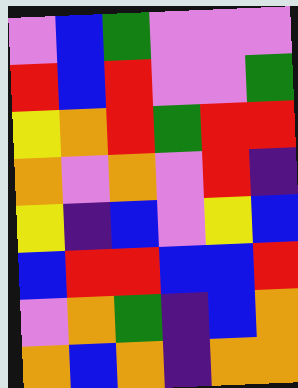[["violet", "blue", "green", "violet", "violet", "violet"], ["red", "blue", "red", "violet", "violet", "green"], ["yellow", "orange", "red", "green", "red", "red"], ["orange", "violet", "orange", "violet", "red", "indigo"], ["yellow", "indigo", "blue", "violet", "yellow", "blue"], ["blue", "red", "red", "blue", "blue", "red"], ["violet", "orange", "green", "indigo", "blue", "orange"], ["orange", "blue", "orange", "indigo", "orange", "orange"]]